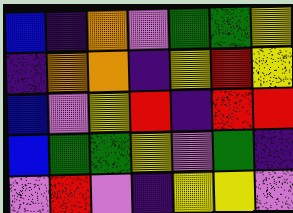[["blue", "indigo", "orange", "violet", "green", "green", "yellow"], ["indigo", "orange", "orange", "indigo", "yellow", "red", "yellow"], ["blue", "violet", "yellow", "red", "indigo", "red", "red"], ["blue", "green", "green", "yellow", "violet", "green", "indigo"], ["violet", "red", "violet", "indigo", "yellow", "yellow", "violet"]]